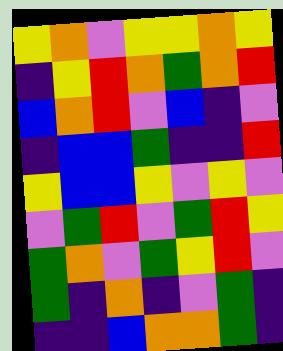[["yellow", "orange", "violet", "yellow", "yellow", "orange", "yellow"], ["indigo", "yellow", "red", "orange", "green", "orange", "red"], ["blue", "orange", "red", "violet", "blue", "indigo", "violet"], ["indigo", "blue", "blue", "green", "indigo", "indigo", "red"], ["yellow", "blue", "blue", "yellow", "violet", "yellow", "violet"], ["violet", "green", "red", "violet", "green", "red", "yellow"], ["green", "orange", "violet", "green", "yellow", "red", "violet"], ["green", "indigo", "orange", "indigo", "violet", "green", "indigo"], ["indigo", "indigo", "blue", "orange", "orange", "green", "indigo"]]